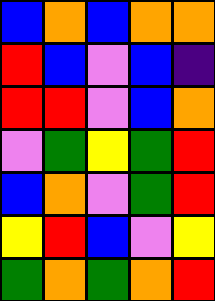[["blue", "orange", "blue", "orange", "orange"], ["red", "blue", "violet", "blue", "indigo"], ["red", "red", "violet", "blue", "orange"], ["violet", "green", "yellow", "green", "red"], ["blue", "orange", "violet", "green", "red"], ["yellow", "red", "blue", "violet", "yellow"], ["green", "orange", "green", "orange", "red"]]